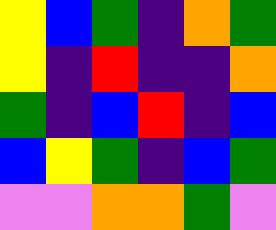[["yellow", "blue", "green", "indigo", "orange", "green"], ["yellow", "indigo", "red", "indigo", "indigo", "orange"], ["green", "indigo", "blue", "red", "indigo", "blue"], ["blue", "yellow", "green", "indigo", "blue", "green"], ["violet", "violet", "orange", "orange", "green", "violet"]]